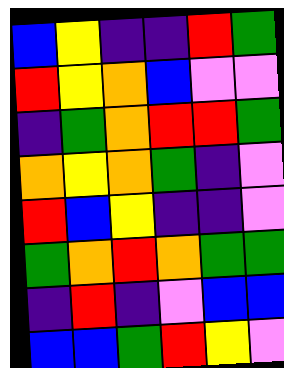[["blue", "yellow", "indigo", "indigo", "red", "green"], ["red", "yellow", "orange", "blue", "violet", "violet"], ["indigo", "green", "orange", "red", "red", "green"], ["orange", "yellow", "orange", "green", "indigo", "violet"], ["red", "blue", "yellow", "indigo", "indigo", "violet"], ["green", "orange", "red", "orange", "green", "green"], ["indigo", "red", "indigo", "violet", "blue", "blue"], ["blue", "blue", "green", "red", "yellow", "violet"]]